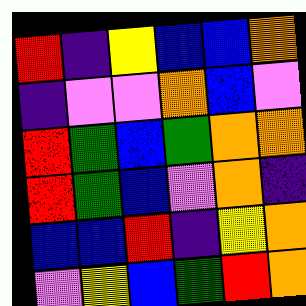[["red", "indigo", "yellow", "blue", "blue", "orange"], ["indigo", "violet", "violet", "orange", "blue", "violet"], ["red", "green", "blue", "green", "orange", "orange"], ["red", "green", "blue", "violet", "orange", "indigo"], ["blue", "blue", "red", "indigo", "yellow", "orange"], ["violet", "yellow", "blue", "green", "red", "orange"]]